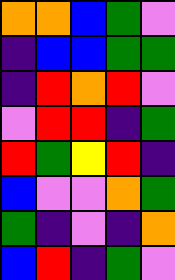[["orange", "orange", "blue", "green", "violet"], ["indigo", "blue", "blue", "green", "green"], ["indigo", "red", "orange", "red", "violet"], ["violet", "red", "red", "indigo", "green"], ["red", "green", "yellow", "red", "indigo"], ["blue", "violet", "violet", "orange", "green"], ["green", "indigo", "violet", "indigo", "orange"], ["blue", "red", "indigo", "green", "violet"]]